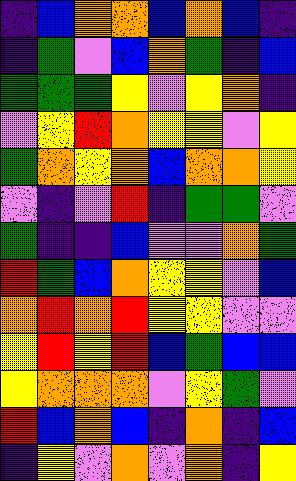[["indigo", "blue", "orange", "orange", "blue", "orange", "blue", "indigo"], ["indigo", "green", "violet", "blue", "orange", "green", "indigo", "blue"], ["green", "green", "green", "yellow", "violet", "yellow", "orange", "indigo"], ["violet", "yellow", "red", "orange", "yellow", "yellow", "violet", "yellow"], ["green", "orange", "yellow", "orange", "blue", "orange", "orange", "yellow"], ["violet", "indigo", "violet", "red", "indigo", "green", "green", "violet"], ["green", "indigo", "indigo", "blue", "violet", "violet", "orange", "green"], ["red", "green", "blue", "orange", "yellow", "yellow", "violet", "blue"], ["orange", "red", "orange", "red", "yellow", "yellow", "violet", "violet"], ["yellow", "red", "yellow", "red", "blue", "green", "blue", "blue"], ["yellow", "orange", "orange", "orange", "violet", "yellow", "green", "violet"], ["red", "blue", "orange", "blue", "indigo", "orange", "indigo", "blue"], ["indigo", "yellow", "violet", "orange", "violet", "orange", "indigo", "yellow"]]